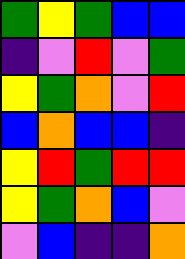[["green", "yellow", "green", "blue", "blue"], ["indigo", "violet", "red", "violet", "green"], ["yellow", "green", "orange", "violet", "red"], ["blue", "orange", "blue", "blue", "indigo"], ["yellow", "red", "green", "red", "red"], ["yellow", "green", "orange", "blue", "violet"], ["violet", "blue", "indigo", "indigo", "orange"]]